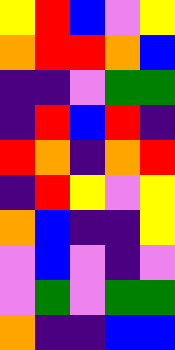[["yellow", "red", "blue", "violet", "yellow"], ["orange", "red", "red", "orange", "blue"], ["indigo", "indigo", "violet", "green", "green"], ["indigo", "red", "blue", "red", "indigo"], ["red", "orange", "indigo", "orange", "red"], ["indigo", "red", "yellow", "violet", "yellow"], ["orange", "blue", "indigo", "indigo", "yellow"], ["violet", "blue", "violet", "indigo", "violet"], ["violet", "green", "violet", "green", "green"], ["orange", "indigo", "indigo", "blue", "blue"]]